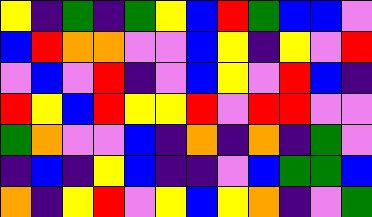[["yellow", "indigo", "green", "indigo", "green", "yellow", "blue", "red", "green", "blue", "blue", "violet"], ["blue", "red", "orange", "orange", "violet", "violet", "blue", "yellow", "indigo", "yellow", "violet", "red"], ["violet", "blue", "violet", "red", "indigo", "violet", "blue", "yellow", "violet", "red", "blue", "indigo"], ["red", "yellow", "blue", "red", "yellow", "yellow", "red", "violet", "red", "red", "violet", "violet"], ["green", "orange", "violet", "violet", "blue", "indigo", "orange", "indigo", "orange", "indigo", "green", "violet"], ["indigo", "blue", "indigo", "yellow", "blue", "indigo", "indigo", "violet", "blue", "green", "green", "blue"], ["orange", "indigo", "yellow", "red", "violet", "yellow", "blue", "yellow", "orange", "indigo", "violet", "green"]]